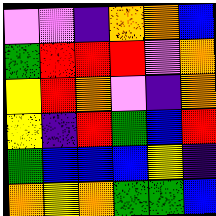[["violet", "violet", "indigo", "orange", "orange", "blue"], ["green", "red", "red", "red", "violet", "orange"], ["yellow", "red", "orange", "violet", "indigo", "orange"], ["yellow", "indigo", "red", "green", "blue", "red"], ["green", "blue", "blue", "blue", "yellow", "indigo"], ["orange", "yellow", "orange", "green", "green", "blue"]]